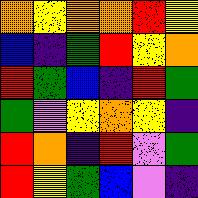[["orange", "yellow", "orange", "orange", "red", "yellow"], ["blue", "indigo", "green", "red", "yellow", "orange"], ["red", "green", "blue", "indigo", "red", "green"], ["green", "violet", "yellow", "orange", "yellow", "indigo"], ["red", "orange", "indigo", "red", "violet", "green"], ["red", "yellow", "green", "blue", "violet", "indigo"]]